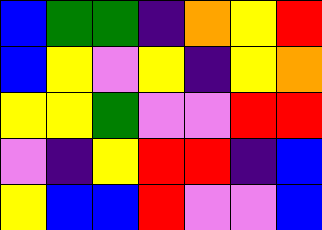[["blue", "green", "green", "indigo", "orange", "yellow", "red"], ["blue", "yellow", "violet", "yellow", "indigo", "yellow", "orange"], ["yellow", "yellow", "green", "violet", "violet", "red", "red"], ["violet", "indigo", "yellow", "red", "red", "indigo", "blue"], ["yellow", "blue", "blue", "red", "violet", "violet", "blue"]]